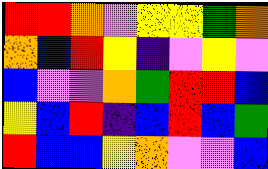[["red", "red", "orange", "violet", "yellow", "yellow", "green", "orange"], ["orange", "blue", "red", "yellow", "indigo", "violet", "yellow", "violet"], ["blue", "violet", "violet", "orange", "green", "red", "red", "blue"], ["yellow", "blue", "red", "indigo", "blue", "red", "blue", "green"], ["red", "blue", "blue", "yellow", "orange", "violet", "violet", "blue"]]